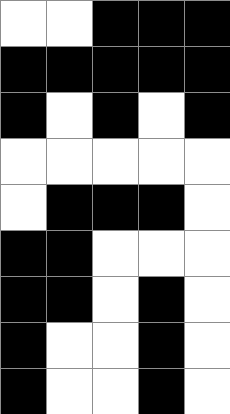[["white", "white", "black", "black", "black"], ["black", "black", "black", "black", "black"], ["black", "white", "black", "white", "black"], ["white", "white", "white", "white", "white"], ["white", "black", "black", "black", "white"], ["black", "black", "white", "white", "white"], ["black", "black", "white", "black", "white"], ["black", "white", "white", "black", "white"], ["black", "white", "white", "black", "white"]]